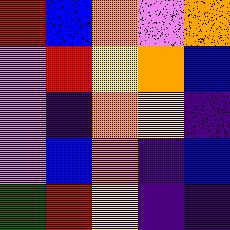[["red", "blue", "orange", "violet", "orange"], ["violet", "red", "yellow", "orange", "blue"], ["violet", "indigo", "orange", "yellow", "indigo"], ["violet", "blue", "orange", "indigo", "blue"], ["green", "red", "yellow", "indigo", "indigo"]]